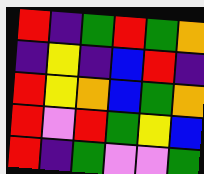[["red", "indigo", "green", "red", "green", "orange"], ["indigo", "yellow", "indigo", "blue", "red", "indigo"], ["red", "yellow", "orange", "blue", "green", "orange"], ["red", "violet", "red", "green", "yellow", "blue"], ["red", "indigo", "green", "violet", "violet", "green"]]